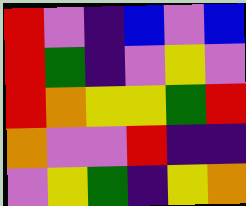[["red", "violet", "indigo", "blue", "violet", "blue"], ["red", "green", "indigo", "violet", "yellow", "violet"], ["red", "orange", "yellow", "yellow", "green", "red"], ["orange", "violet", "violet", "red", "indigo", "indigo"], ["violet", "yellow", "green", "indigo", "yellow", "orange"]]